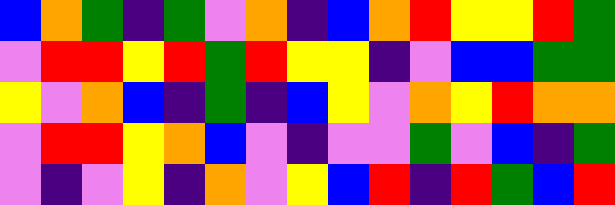[["blue", "orange", "green", "indigo", "green", "violet", "orange", "indigo", "blue", "orange", "red", "yellow", "yellow", "red", "green"], ["violet", "red", "red", "yellow", "red", "green", "red", "yellow", "yellow", "indigo", "violet", "blue", "blue", "green", "green"], ["yellow", "violet", "orange", "blue", "indigo", "green", "indigo", "blue", "yellow", "violet", "orange", "yellow", "red", "orange", "orange"], ["violet", "red", "red", "yellow", "orange", "blue", "violet", "indigo", "violet", "violet", "green", "violet", "blue", "indigo", "green"], ["violet", "indigo", "violet", "yellow", "indigo", "orange", "violet", "yellow", "blue", "red", "indigo", "red", "green", "blue", "red"]]